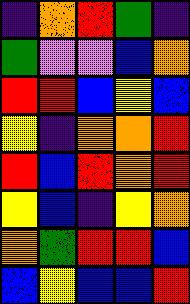[["indigo", "orange", "red", "green", "indigo"], ["green", "violet", "violet", "blue", "orange"], ["red", "red", "blue", "yellow", "blue"], ["yellow", "indigo", "orange", "orange", "red"], ["red", "blue", "red", "orange", "red"], ["yellow", "blue", "indigo", "yellow", "orange"], ["orange", "green", "red", "red", "blue"], ["blue", "yellow", "blue", "blue", "red"]]